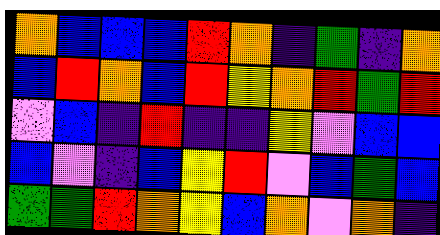[["orange", "blue", "blue", "blue", "red", "orange", "indigo", "green", "indigo", "orange"], ["blue", "red", "orange", "blue", "red", "yellow", "orange", "red", "green", "red"], ["violet", "blue", "indigo", "red", "indigo", "indigo", "yellow", "violet", "blue", "blue"], ["blue", "violet", "indigo", "blue", "yellow", "red", "violet", "blue", "green", "blue"], ["green", "green", "red", "orange", "yellow", "blue", "orange", "violet", "orange", "indigo"]]